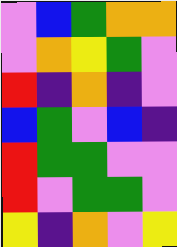[["violet", "blue", "green", "orange", "orange"], ["violet", "orange", "yellow", "green", "violet"], ["red", "indigo", "orange", "indigo", "violet"], ["blue", "green", "violet", "blue", "indigo"], ["red", "green", "green", "violet", "violet"], ["red", "violet", "green", "green", "violet"], ["yellow", "indigo", "orange", "violet", "yellow"]]